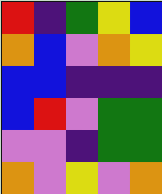[["red", "indigo", "green", "yellow", "blue"], ["orange", "blue", "violet", "orange", "yellow"], ["blue", "blue", "indigo", "indigo", "indigo"], ["blue", "red", "violet", "green", "green"], ["violet", "violet", "indigo", "green", "green"], ["orange", "violet", "yellow", "violet", "orange"]]